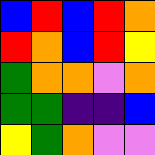[["blue", "red", "blue", "red", "orange"], ["red", "orange", "blue", "red", "yellow"], ["green", "orange", "orange", "violet", "orange"], ["green", "green", "indigo", "indigo", "blue"], ["yellow", "green", "orange", "violet", "violet"]]